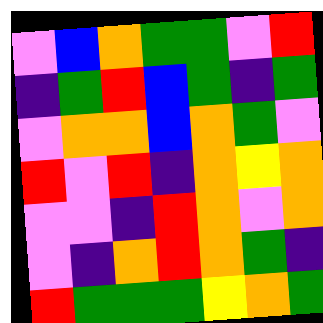[["violet", "blue", "orange", "green", "green", "violet", "red"], ["indigo", "green", "red", "blue", "green", "indigo", "green"], ["violet", "orange", "orange", "blue", "orange", "green", "violet"], ["red", "violet", "red", "indigo", "orange", "yellow", "orange"], ["violet", "violet", "indigo", "red", "orange", "violet", "orange"], ["violet", "indigo", "orange", "red", "orange", "green", "indigo"], ["red", "green", "green", "green", "yellow", "orange", "green"]]